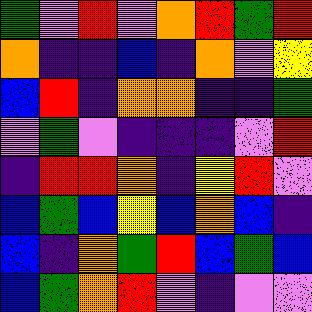[["green", "violet", "red", "violet", "orange", "red", "green", "red"], ["orange", "indigo", "indigo", "blue", "indigo", "orange", "violet", "yellow"], ["blue", "red", "indigo", "orange", "orange", "indigo", "indigo", "green"], ["violet", "green", "violet", "indigo", "indigo", "indigo", "violet", "red"], ["indigo", "red", "red", "orange", "indigo", "yellow", "red", "violet"], ["blue", "green", "blue", "yellow", "blue", "orange", "blue", "indigo"], ["blue", "indigo", "orange", "green", "red", "blue", "green", "blue"], ["blue", "green", "orange", "red", "violet", "indigo", "violet", "violet"]]